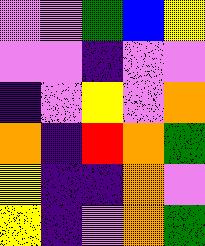[["violet", "violet", "green", "blue", "yellow"], ["violet", "violet", "indigo", "violet", "violet"], ["indigo", "violet", "yellow", "violet", "orange"], ["orange", "indigo", "red", "orange", "green"], ["yellow", "indigo", "indigo", "orange", "violet"], ["yellow", "indigo", "violet", "orange", "green"]]